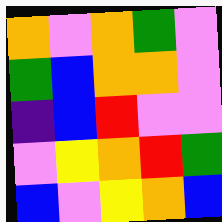[["orange", "violet", "orange", "green", "violet"], ["green", "blue", "orange", "orange", "violet"], ["indigo", "blue", "red", "violet", "violet"], ["violet", "yellow", "orange", "red", "green"], ["blue", "violet", "yellow", "orange", "blue"]]